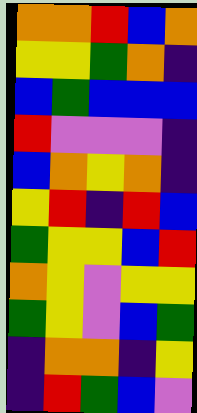[["orange", "orange", "red", "blue", "orange"], ["yellow", "yellow", "green", "orange", "indigo"], ["blue", "green", "blue", "blue", "blue"], ["red", "violet", "violet", "violet", "indigo"], ["blue", "orange", "yellow", "orange", "indigo"], ["yellow", "red", "indigo", "red", "blue"], ["green", "yellow", "yellow", "blue", "red"], ["orange", "yellow", "violet", "yellow", "yellow"], ["green", "yellow", "violet", "blue", "green"], ["indigo", "orange", "orange", "indigo", "yellow"], ["indigo", "red", "green", "blue", "violet"]]